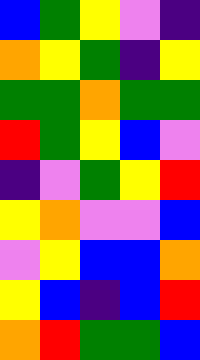[["blue", "green", "yellow", "violet", "indigo"], ["orange", "yellow", "green", "indigo", "yellow"], ["green", "green", "orange", "green", "green"], ["red", "green", "yellow", "blue", "violet"], ["indigo", "violet", "green", "yellow", "red"], ["yellow", "orange", "violet", "violet", "blue"], ["violet", "yellow", "blue", "blue", "orange"], ["yellow", "blue", "indigo", "blue", "red"], ["orange", "red", "green", "green", "blue"]]